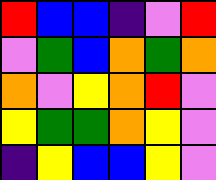[["red", "blue", "blue", "indigo", "violet", "red"], ["violet", "green", "blue", "orange", "green", "orange"], ["orange", "violet", "yellow", "orange", "red", "violet"], ["yellow", "green", "green", "orange", "yellow", "violet"], ["indigo", "yellow", "blue", "blue", "yellow", "violet"]]